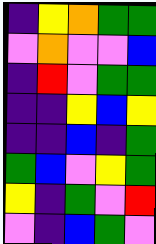[["indigo", "yellow", "orange", "green", "green"], ["violet", "orange", "violet", "violet", "blue"], ["indigo", "red", "violet", "green", "green"], ["indigo", "indigo", "yellow", "blue", "yellow"], ["indigo", "indigo", "blue", "indigo", "green"], ["green", "blue", "violet", "yellow", "green"], ["yellow", "indigo", "green", "violet", "red"], ["violet", "indigo", "blue", "green", "violet"]]